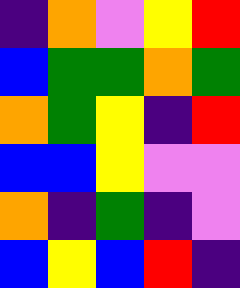[["indigo", "orange", "violet", "yellow", "red"], ["blue", "green", "green", "orange", "green"], ["orange", "green", "yellow", "indigo", "red"], ["blue", "blue", "yellow", "violet", "violet"], ["orange", "indigo", "green", "indigo", "violet"], ["blue", "yellow", "blue", "red", "indigo"]]